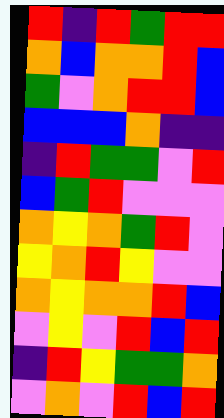[["red", "indigo", "red", "green", "red", "red"], ["orange", "blue", "orange", "orange", "red", "blue"], ["green", "violet", "orange", "red", "red", "blue"], ["blue", "blue", "blue", "orange", "indigo", "indigo"], ["indigo", "red", "green", "green", "violet", "red"], ["blue", "green", "red", "violet", "violet", "violet"], ["orange", "yellow", "orange", "green", "red", "violet"], ["yellow", "orange", "red", "yellow", "violet", "violet"], ["orange", "yellow", "orange", "orange", "red", "blue"], ["violet", "yellow", "violet", "red", "blue", "red"], ["indigo", "red", "yellow", "green", "green", "orange"], ["violet", "orange", "violet", "red", "blue", "red"]]